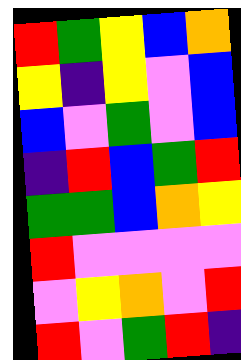[["red", "green", "yellow", "blue", "orange"], ["yellow", "indigo", "yellow", "violet", "blue"], ["blue", "violet", "green", "violet", "blue"], ["indigo", "red", "blue", "green", "red"], ["green", "green", "blue", "orange", "yellow"], ["red", "violet", "violet", "violet", "violet"], ["violet", "yellow", "orange", "violet", "red"], ["red", "violet", "green", "red", "indigo"]]